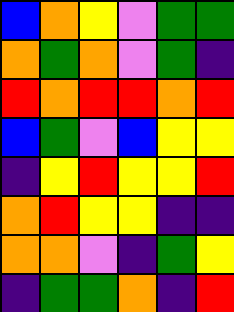[["blue", "orange", "yellow", "violet", "green", "green"], ["orange", "green", "orange", "violet", "green", "indigo"], ["red", "orange", "red", "red", "orange", "red"], ["blue", "green", "violet", "blue", "yellow", "yellow"], ["indigo", "yellow", "red", "yellow", "yellow", "red"], ["orange", "red", "yellow", "yellow", "indigo", "indigo"], ["orange", "orange", "violet", "indigo", "green", "yellow"], ["indigo", "green", "green", "orange", "indigo", "red"]]